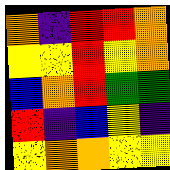[["orange", "indigo", "red", "red", "orange"], ["yellow", "yellow", "red", "yellow", "orange"], ["blue", "orange", "red", "green", "green"], ["red", "indigo", "blue", "yellow", "indigo"], ["yellow", "orange", "orange", "yellow", "yellow"]]